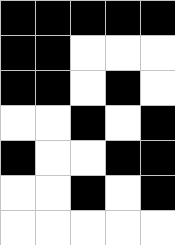[["black", "black", "black", "black", "black"], ["black", "black", "white", "white", "white"], ["black", "black", "white", "black", "white"], ["white", "white", "black", "white", "black"], ["black", "white", "white", "black", "black"], ["white", "white", "black", "white", "black"], ["white", "white", "white", "white", "white"]]